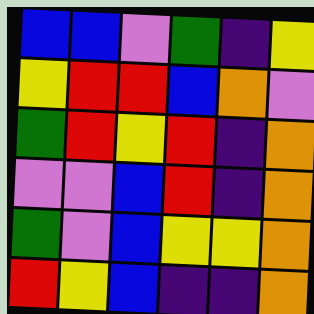[["blue", "blue", "violet", "green", "indigo", "yellow"], ["yellow", "red", "red", "blue", "orange", "violet"], ["green", "red", "yellow", "red", "indigo", "orange"], ["violet", "violet", "blue", "red", "indigo", "orange"], ["green", "violet", "blue", "yellow", "yellow", "orange"], ["red", "yellow", "blue", "indigo", "indigo", "orange"]]